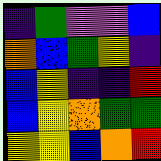[["indigo", "green", "violet", "violet", "blue"], ["orange", "blue", "green", "yellow", "indigo"], ["blue", "yellow", "indigo", "indigo", "red"], ["blue", "yellow", "orange", "green", "green"], ["yellow", "yellow", "blue", "orange", "red"]]